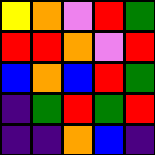[["yellow", "orange", "violet", "red", "green"], ["red", "red", "orange", "violet", "red"], ["blue", "orange", "blue", "red", "green"], ["indigo", "green", "red", "green", "red"], ["indigo", "indigo", "orange", "blue", "indigo"]]